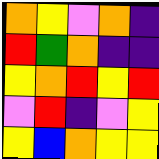[["orange", "yellow", "violet", "orange", "indigo"], ["red", "green", "orange", "indigo", "indigo"], ["yellow", "orange", "red", "yellow", "red"], ["violet", "red", "indigo", "violet", "yellow"], ["yellow", "blue", "orange", "yellow", "yellow"]]